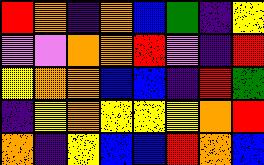[["red", "orange", "indigo", "orange", "blue", "green", "indigo", "yellow"], ["violet", "violet", "orange", "orange", "red", "violet", "indigo", "red"], ["yellow", "orange", "orange", "blue", "blue", "indigo", "red", "green"], ["indigo", "yellow", "orange", "yellow", "yellow", "yellow", "orange", "red"], ["orange", "indigo", "yellow", "blue", "blue", "red", "orange", "blue"]]